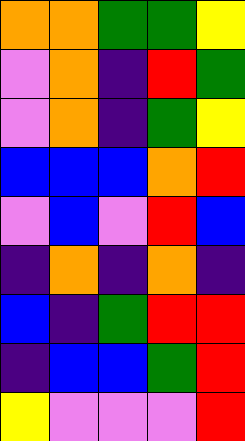[["orange", "orange", "green", "green", "yellow"], ["violet", "orange", "indigo", "red", "green"], ["violet", "orange", "indigo", "green", "yellow"], ["blue", "blue", "blue", "orange", "red"], ["violet", "blue", "violet", "red", "blue"], ["indigo", "orange", "indigo", "orange", "indigo"], ["blue", "indigo", "green", "red", "red"], ["indigo", "blue", "blue", "green", "red"], ["yellow", "violet", "violet", "violet", "red"]]